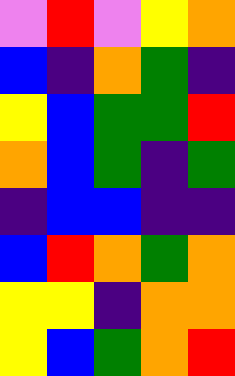[["violet", "red", "violet", "yellow", "orange"], ["blue", "indigo", "orange", "green", "indigo"], ["yellow", "blue", "green", "green", "red"], ["orange", "blue", "green", "indigo", "green"], ["indigo", "blue", "blue", "indigo", "indigo"], ["blue", "red", "orange", "green", "orange"], ["yellow", "yellow", "indigo", "orange", "orange"], ["yellow", "blue", "green", "orange", "red"]]